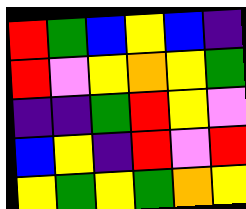[["red", "green", "blue", "yellow", "blue", "indigo"], ["red", "violet", "yellow", "orange", "yellow", "green"], ["indigo", "indigo", "green", "red", "yellow", "violet"], ["blue", "yellow", "indigo", "red", "violet", "red"], ["yellow", "green", "yellow", "green", "orange", "yellow"]]